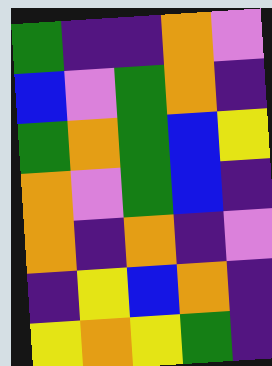[["green", "indigo", "indigo", "orange", "violet"], ["blue", "violet", "green", "orange", "indigo"], ["green", "orange", "green", "blue", "yellow"], ["orange", "violet", "green", "blue", "indigo"], ["orange", "indigo", "orange", "indigo", "violet"], ["indigo", "yellow", "blue", "orange", "indigo"], ["yellow", "orange", "yellow", "green", "indigo"]]